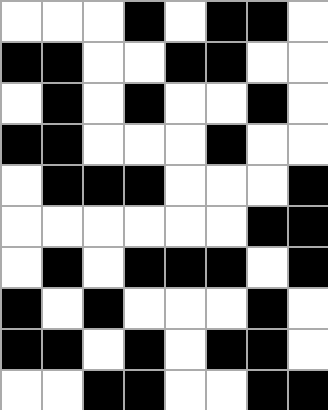[["white", "white", "white", "black", "white", "black", "black", "white"], ["black", "black", "white", "white", "black", "black", "white", "white"], ["white", "black", "white", "black", "white", "white", "black", "white"], ["black", "black", "white", "white", "white", "black", "white", "white"], ["white", "black", "black", "black", "white", "white", "white", "black"], ["white", "white", "white", "white", "white", "white", "black", "black"], ["white", "black", "white", "black", "black", "black", "white", "black"], ["black", "white", "black", "white", "white", "white", "black", "white"], ["black", "black", "white", "black", "white", "black", "black", "white"], ["white", "white", "black", "black", "white", "white", "black", "black"]]